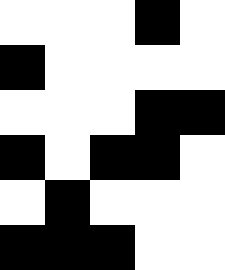[["white", "white", "white", "black", "white"], ["black", "white", "white", "white", "white"], ["white", "white", "white", "black", "black"], ["black", "white", "black", "black", "white"], ["white", "black", "white", "white", "white"], ["black", "black", "black", "white", "white"]]